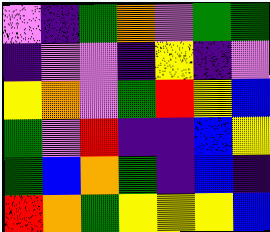[["violet", "indigo", "green", "orange", "violet", "green", "green"], ["indigo", "violet", "violet", "indigo", "yellow", "indigo", "violet"], ["yellow", "orange", "violet", "green", "red", "yellow", "blue"], ["green", "violet", "red", "indigo", "indigo", "blue", "yellow"], ["green", "blue", "orange", "green", "indigo", "blue", "indigo"], ["red", "orange", "green", "yellow", "yellow", "yellow", "blue"]]